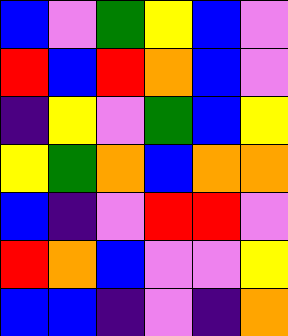[["blue", "violet", "green", "yellow", "blue", "violet"], ["red", "blue", "red", "orange", "blue", "violet"], ["indigo", "yellow", "violet", "green", "blue", "yellow"], ["yellow", "green", "orange", "blue", "orange", "orange"], ["blue", "indigo", "violet", "red", "red", "violet"], ["red", "orange", "blue", "violet", "violet", "yellow"], ["blue", "blue", "indigo", "violet", "indigo", "orange"]]